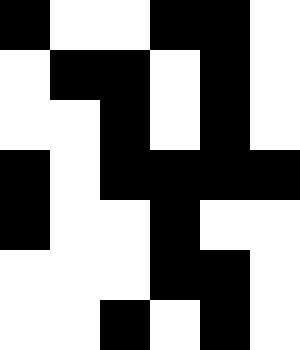[["black", "white", "white", "black", "black", "white"], ["white", "black", "black", "white", "black", "white"], ["white", "white", "black", "white", "black", "white"], ["black", "white", "black", "black", "black", "black"], ["black", "white", "white", "black", "white", "white"], ["white", "white", "white", "black", "black", "white"], ["white", "white", "black", "white", "black", "white"]]